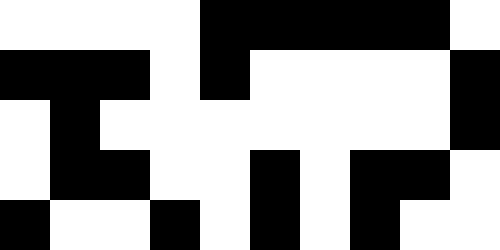[["white", "white", "white", "white", "black", "black", "black", "black", "black", "white"], ["black", "black", "black", "white", "black", "white", "white", "white", "white", "black"], ["white", "black", "white", "white", "white", "white", "white", "white", "white", "black"], ["white", "black", "black", "white", "white", "black", "white", "black", "black", "white"], ["black", "white", "white", "black", "white", "black", "white", "black", "white", "white"]]